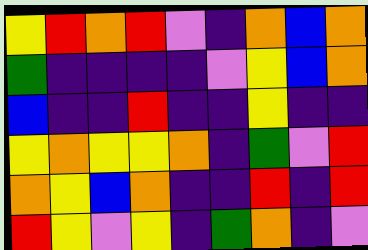[["yellow", "red", "orange", "red", "violet", "indigo", "orange", "blue", "orange"], ["green", "indigo", "indigo", "indigo", "indigo", "violet", "yellow", "blue", "orange"], ["blue", "indigo", "indigo", "red", "indigo", "indigo", "yellow", "indigo", "indigo"], ["yellow", "orange", "yellow", "yellow", "orange", "indigo", "green", "violet", "red"], ["orange", "yellow", "blue", "orange", "indigo", "indigo", "red", "indigo", "red"], ["red", "yellow", "violet", "yellow", "indigo", "green", "orange", "indigo", "violet"]]